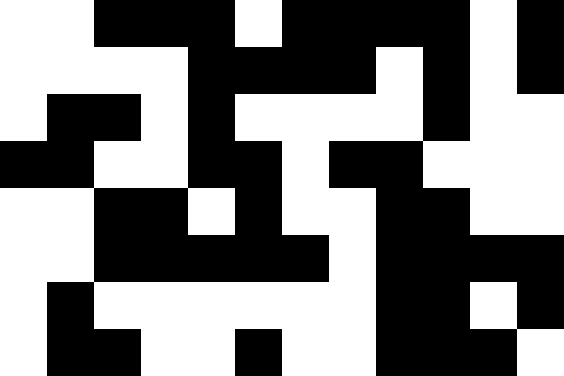[["white", "white", "black", "black", "black", "white", "black", "black", "black", "black", "white", "black"], ["white", "white", "white", "white", "black", "black", "black", "black", "white", "black", "white", "black"], ["white", "black", "black", "white", "black", "white", "white", "white", "white", "black", "white", "white"], ["black", "black", "white", "white", "black", "black", "white", "black", "black", "white", "white", "white"], ["white", "white", "black", "black", "white", "black", "white", "white", "black", "black", "white", "white"], ["white", "white", "black", "black", "black", "black", "black", "white", "black", "black", "black", "black"], ["white", "black", "white", "white", "white", "white", "white", "white", "black", "black", "white", "black"], ["white", "black", "black", "white", "white", "black", "white", "white", "black", "black", "black", "white"]]